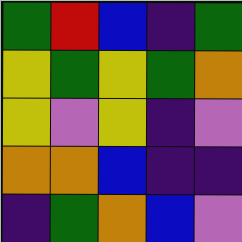[["green", "red", "blue", "indigo", "green"], ["yellow", "green", "yellow", "green", "orange"], ["yellow", "violet", "yellow", "indigo", "violet"], ["orange", "orange", "blue", "indigo", "indigo"], ["indigo", "green", "orange", "blue", "violet"]]